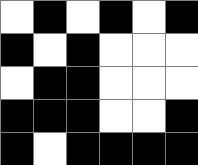[["white", "black", "white", "black", "white", "black"], ["black", "white", "black", "white", "white", "white"], ["white", "black", "black", "white", "white", "white"], ["black", "black", "black", "white", "white", "black"], ["black", "white", "black", "black", "black", "black"]]